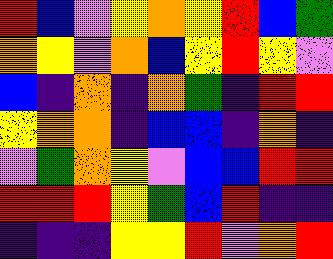[["red", "blue", "violet", "yellow", "orange", "yellow", "red", "blue", "green"], ["orange", "yellow", "violet", "orange", "blue", "yellow", "red", "yellow", "violet"], ["blue", "indigo", "orange", "indigo", "orange", "green", "indigo", "red", "red"], ["yellow", "orange", "orange", "indigo", "blue", "blue", "indigo", "orange", "indigo"], ["violet", "green", "orange", "yellow", "violet", "blue", "blue", "red", "red"], ["red", "red", "red", "yellow", "green", "blue", "red", "indigo", "indigo"], ["indigo", "indigo", "indigo", "yellow", "yellow", "red", "violet", "orange", "red"]]